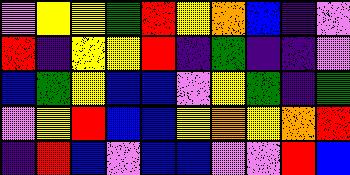[["violet", "yellow", "yellow", "green", "red", "yellow", "orange", "blue", "indigo", "violet"], ["red", "indigo", "yellow", "yellow", "red", "indigo", "green", "indigo", "indigo", "violet"], ["blue", "green", "yellow", "blue", "blue", "violet", "yellow", "green", "indigo", "green"], ["violet", "yellow", "red", "blue", "blue", "yellow", "orange", "yellow", "orange", "red"], ["indigo", "red", "blue", "violet", "blue", "blue", "violet", "violet", "red", "blue"]]